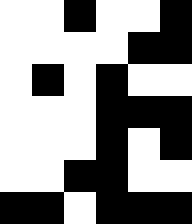[["white", "white", "black", "white", "white", "black"], ["white", "white", "white", "white", "black", "black"], ["white", "black", "white", "black", "white", "white"], ["white", "white", "white", "black", "black", "black"], ["white", "white", "white", "black", "white", "black"], ["white", "white", "black", "black", "white", "white"], ["black", "black", "white", "black", "black", "black"]]